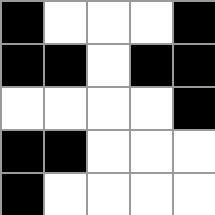[["black", "white", "white", "white", "black"], ["black", "black", "white", "black", "black"], ["white", "white", "white", "white", "black"], ["black", "black", "white", "white", "white"], ["black", "white", "white", "white", "white"]]